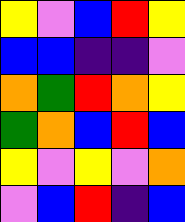[["yellow", "violet", "blue", "red", "yellow"], ["blue", "blue", "indigo", "indigo", "violet"], ["orange", "green", "red", "orange", "yellow"], ["green", "orange", "blue", "red", "blue"], ["yellow", "violet", "yellow", "violet", "orange"], ["violet", "blue", "red", "indigo", "blue"]]